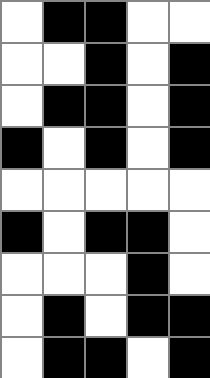[["white", "black", "black", "white", "white"], ["white", "white", "black", "white", "black"], ["white", "black", "black", "white", "black"], ["black", "white", "black", "white", "black"], ["white", "white", "white", "white", "white"], ["black", "white", "black", "black", "white"], ["white", "white", "white", "black", "white"], ["white", "black", "white", "black", "black"], ["white", "black", "black", "white", "black"]]